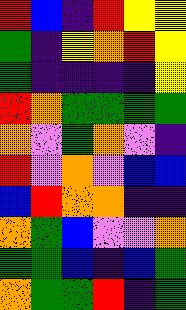[["red", "blue", "indigo", "red", "yellow", "yellow"], ["green", "indigo", "yellow", "orange", "red", "yellow"], ["green", "indigo", "indigo", "indigo", "indigo", "yellow"], ["red", "orange", "green", "green", "green", "green"], ["orange", "violet", "green", "orange", "violet", "indigo"], ["red", "violet", "orange", "violet", "blue", "blue"], ["blue", "red", "orange", "orange", "indigo", "indigo"], ["orange", "green", "blue", "violet", "violet", "orange"], ["green", "green", "blue", "indigo", "blue", "green"], ["orange", "green", "green", "red", "indigo", "green"]]